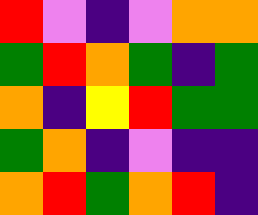[["red", "violet", "indigo", "violet", "orange", "orange"], ["green", "red", "orange", "green", "indigo", "green"], ["orange", "indigo", "yellow", "red", "green", "green"], ["green", "orange", "indigo", "violet", "indigo", "indigo"], ["orange", "red", "green", "orange", "red", "indigo"]]